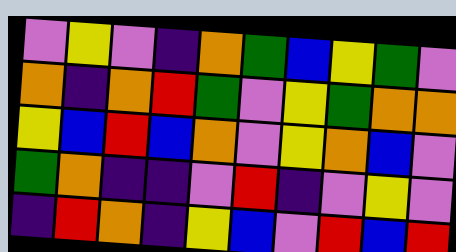[["violet", "yellow", "violet", "indigo", "orange", "green", "blue", "yellow", "green", "violet"], ["orange", "indigo", "orange", "red", "green", "violet", "yellow", "green", "orange", "orange"], ["yellow", "blue", "red", "blue", "orange", "violet", "yellow", "orange", "blue", "violet"], ["green", "orange", "indigo", "indigo", "violet", "red", "indigo", "violet", "yellow", "violet"], ["indigo", "red", "orange", "indigo", "yellow", "blue", "violet", "red", "blue", "red"]]